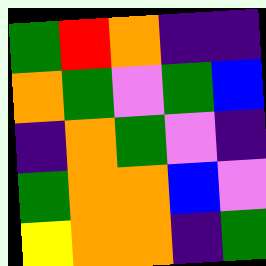[["green", "red", "orange", "indigo", "indigo"], ["orange", "green", "violet", "green", "blue"], ["indigo", "orange", "green", "violet", "indigo"], ["green", "orange", "orange", "blue", "violet"], ["yellow", "orange", "orange", "indigo", "green"]]